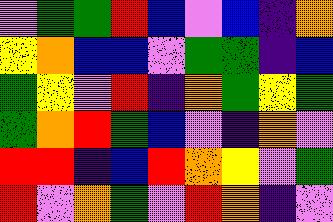[["violet", "green", "green", "red", "blue", "violet", "blue", "indigo", "orange"], ["yellow", "orange", "blue", "blue", "violet", "green", "green", "indigo", "blue"], ["green", "yellow", "violet", "red", "indigo", "orange", "green", "yellow", "green"], ["green", "orange", "red", "green", "blue", "violet", "indigo", "orange", "violet"], ["red", "red", "indigo", "blue", "red", "orange", "yellow", "violet", "green"], ["red", "violet", "orange", "green", "violet", "red", "orange", "indigo", "violet"]]